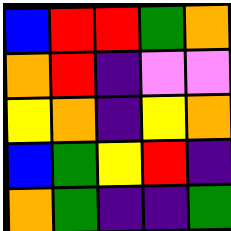[["blue", "red", "red", "green", "orange"], ["orange", "red", "indigo", "violet", "violet"], ["yellow", "orange", "indigo", "yellow", "orange"], ["blue", "green", "yellow", "red", "indigo"], ["orange", "green", "indigo", "indigo", "green"]]